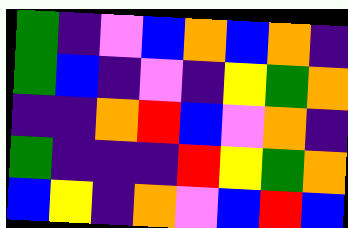[["green", "indigo", "violet", "blue", "orange", "blue", "orange", "indigo"], ["green", "blue", "indigo", "violet", "indigo", "yellow", "green", "orange"], ["indigo", "indigo", "orange", "red", "blue", "violet", "orange", "indigo"], ["green", "indigo", "indigo", "indigo", "red", "yellow", "green", "orange"], ["blue", "yellow", "indigo", "orange", "violet", "blue", "red", "blue"]]